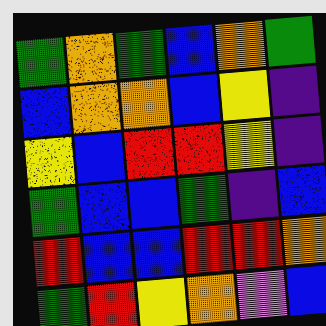[["green", "orange", "green", "blue", "orange", "green"], ["blue", "orange", "orange", "blue", "yellow", "indigo"], ["yellow", "blue", "red", "red", "yellow", "indigo"], ["green", "blue", "blue", "green", "indigo", "blue"], ["red", "blue", "blue", "red", "red", "orange"], ["green", "red", "yellow", "orange", "violet", "blue"]]